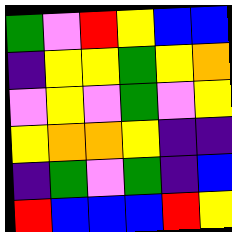[["green", "violet", "red", "yellow", "blue", "blue"], ["indigo", "yellow", "yellow", "green", "yellow", "orange"], ["violet", "yellow", "violet", "green", "violet", "yellow"], ["yellow", "orange", "orange", "yellow", "indigo", "indigo"], ["indigo", "green", "violet", "green", "indigo", "blue"], ["red", "blue", "blue", "blue", "red", "yellow"]]